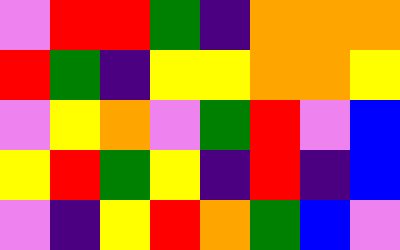[["violet", "red", "red", "green", "indigo", "orange", "orange", "orange"], ["red", "green", "indigo", "yellow", "yellow", "orange", "orange", "yellow"], ["violet", "yellow", "orange", "violet", "green", "red", "violet", "blue"], ["yellow", "red", "green", "yellow", "indigo", "red", "indigo", "blue"], ["violet", "indigo", "yellow", "red", "orange", "green", "blue", "violet"]]